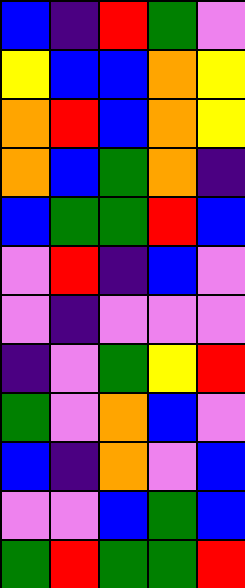[["blue", "indigo", "red", "green", "violet"], ["yellow", "blue", "blue", "orange", "yellow"], ["orange", "red", "blue", "orange", "yellow"], ["orange", "blue", "green", "orange", "indigo"], ["blue", "green", "green", "red", "blue"], ["violet", "red", "indigo", "blue", "violet"], ["violet", "indigo", "violet", "violet", "violet"], ["indigo", "violet", "green", "yellow", "red"], ["green", "violet", "orange", "blue", "violet"], ["blue", "indigo", "orange", "violet", "blue"], ["violet", "violet", "blue", "green", "blue"], ["green", "red", "green", "green", "red"]]